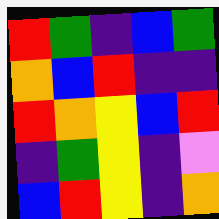[["red", "green", "indigo", "blue", "green"], ["orange", "blue", "red", "indigo", "indigo"], ["red", "orange", "yellow", "blue", "red"], ["indigo", "green", "yellow", "indigo", "violet"], ["blue", "red", "yellow", "indigo", "orange"]]